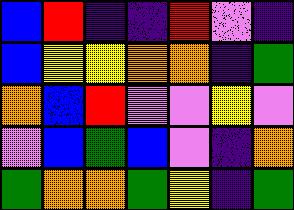[["blue", "red", "indigo", "indigo", "red", "violet", "indigo"], ["blue", "yellow", "yellow", "orange", "orange", "indigo", "green"], ["orange", "blue", "red", "violet", "violet", "yellow", "violet"], ["violet", "blue", "green", "blue", "violet", "indigo", "orange"], ["green", "orange", "orange", "green", "yellow", "indigo", "green"]]